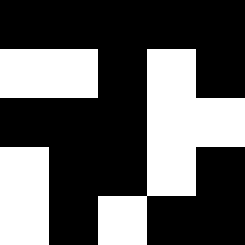[["black", "black", "black", "black", "black"], ["white", "white", "black", "white", "black"], ["black", "black", "black", "white", "white"], ["white", "black", "black", "white", "black"], ["white", "black", "white", "black", "black"]]